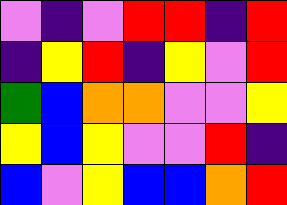[["violet", "indigo", "violet", "red", "red", "indigo", "red"], ["indigo", "yellow", "red", "indigo", "yellow", "violet", "red"], ["green", "blue", "orange", "orange", "violet", "violet", "yellow"], ["yellow", "blue", "yellow", "violet", "violet", "red", "indigo"], ["blue", "violet", "yellow", "blue", "blue", "orange", "red"]]